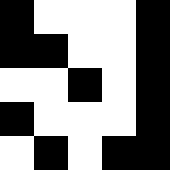[["black", "white", "white", "white", "black"], ["black", "black", "white", "white", "black"], ["white", "white", "black", "white", "black"], ["black", "white", "white", "white", "black"], ["white", "black", "white", "black", "black"]]